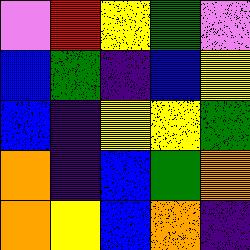[["violet", "red", "yellow", "green", "violet"], ["blue", "green", "indigo", "blue", "yellow"], ["blue", "indigo", "yellow", "yellow", "green"], ["orange", "indigo", "blue", "green", "orange"], ["orange", "yellow", "blue", "orange", "indigo"]]